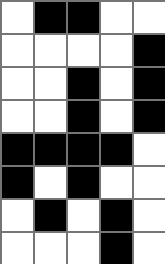[["white", "black", "black", "white", "white"], ["white", "white", "white", "white", "black"], ["white", "white", "black", "white", "black"], ["white", "white", "black", "white", "black"], ["black", "black", "black", "black", "white"], ["black", "white", "black", "white", "white"], ["white", "black", "white", "black", "white"], ["white", "white", "white", "black", "white"]]